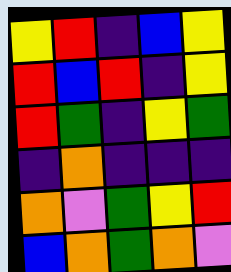[["yellow", "red", "indigo", "blue", "yellow"], ["red", "blue", "red", "indigo", "yellow"], ["red", "green", "indigo", "yellow", "green"], ["indigo", "orange", "indigo", "indigo", "indigo"], ["orange", "violet", "green", "yellow", "red"], ["blue", "orange", "green", "orange", "violet"]]